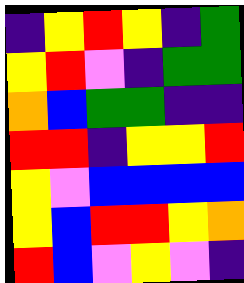[["indigo", "yellow", "red", "yellow", "indigo", "green"], ["yellow", "red", "violet", "indigo", "green", "green"], ["orange", "blue", "green", "green", "indigo", "indigo"], ["red", "red", "indigo", "yellow", "yellow", "red"], ["yellow", "violet", "blue", "blue", "blue", "blue"], ["yellow", "blue", "red", "red", "yellow", "orange"], ["red", "blue", "violet", "yellow", "violet", "indigo"]]